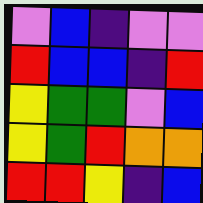[["violet", "blue", "indigo", "violet", "violet"], ["red", "blue", "blue", "indigo", "red"], ["yellow", "green", "green", "violet", "blue"], ["yellow", "green", "red", "orange", "orange"], ["red", "red", "yellow", "indigo", "blue"]]